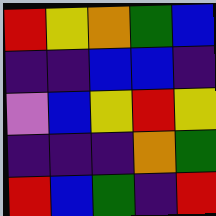[["red", "yellow", "orange", "green", "blue"], ["indigo", "indigo", "blue", "blue", "indigo"], ["violet", "blue", "yellow", "red", "yellow"], ["indigo", "indigo", "indigo", "orange", "green"], ["red", "blue", "green", "indigo", "red"]]